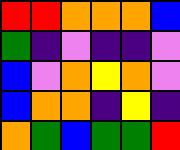[["red", "red", "orange", "orange", "orange", "blue"], ["green", "indigo", "violet", "indigo", "indigo", "violet"], ["blue", "violet", "orange", "yellow", "orange", "violet"], ["blue", "orange", "orange", "indigo", "yellow", "indigo"], ["orange", "green", "blue", "green", "green", "red"]]